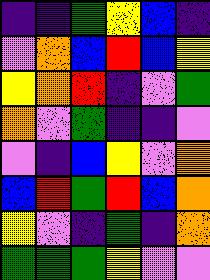[["indigo", "indigo", "green", "yellow", "blue", "indigo"], ["violet", "orange", "blue", "red", "blue", "yellow"], ["yellow", "orange", "red", "indigo", "violet", "green"], ["orange", "violet", "green", "indigo", "indigo", "violet"], ["violet", "indigo", "blue", "yellow", "violet", "orange"], ["blue", "red", "green", "red", "blue", "orange"], ["yellow", "violet", "indigo", "green", "indigo", "orange"], ["green", "green", "green", "yellow", "violet", "violet"]]